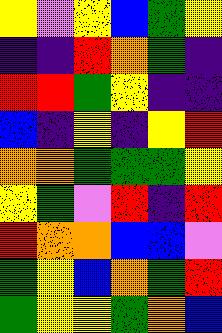[["yellow", "violet", "yellow", "blue", "green", "yellow"], ["indigo", "indigo", "red", "orange", "green", "indigo"], ["red", "red", "green", "yellow", "indigo", "indigo"], ["blue", "indigo", "yellow", "indigo", "yellow", "red"], ["orange", "orange", "green", "green", "green", "yellow"], ["yellow", "green", "violet", "red", "indigo", "red"], ["red", "orange", "orange", "blue", "blue", "violet"], ["green", "yellow", "blue", "orange", "green", "red"], ["green", "yellow", "yellow", "green", "orange", "blue"]]